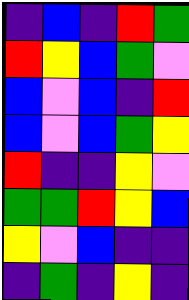[["indigo", "blue", "indigo", "red", "green"], ["red", "yellow", "blue", "green", "violet"], ["blue", "violet", "blue", "indigo", "red"], ["blue", "violet", "blue", "green", "yellow"], ["red", "indigo", "indigo", "yellow", "violet"], ["green", "green", "red", "yellow", "blue"], ["yellow", "violet", "blue", "indigo", "indigo"], ["indigo", "green", "indigo", "yellow", "indigo"]]